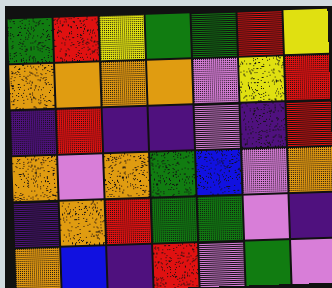[["green", "red", "yellow", "green", "green", "red", "yellow"], ["orange", "orange", "orange", "orange", "violet", "yellow", "red"], ["indigo", "red", "indigo", "indigo", "violet", "indigo", "red"], ["orange", "violet", "orange", "green", "blue", "violet", "orange"], ["indigo", "orange", "red", "green", "green", "violet", "indigo"], ["orange", "blue", "indigo", "red", "violet", "green", "violet"]]